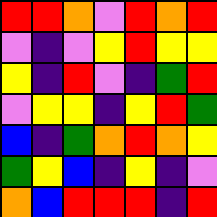[["red", "red", "orange", "violet", "red", "orange", "red"], ["violet", "indigo", "violet", "yellow", "red", "yellow", "yellow"], ["yellow", "indigo", "red", "violet", "indigo", "green", "red"], ["violet", "yellow", "yellow", "indigo", "yellow", "red", "green"], ["blue", "indigo", "green", "orange", "red", "orange", "yellow"], ["green", "yellow", "blue", "indigo", "yellow", "indigo", "violet"], ["orange", "blue", "red", "red", "red", "indigo", "red"]]